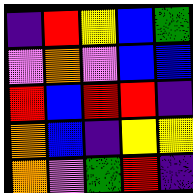[["indigo", "red", "yellow", "blue", "green"], ["violet", "orange", "violet", "blue", "blue"], ["red", "blue", "red", "red", "indigo"], ["orange", "blue", "indigo", "yellow", "yellow"], ["orange", "violet", "green", "red", "indigo"]]